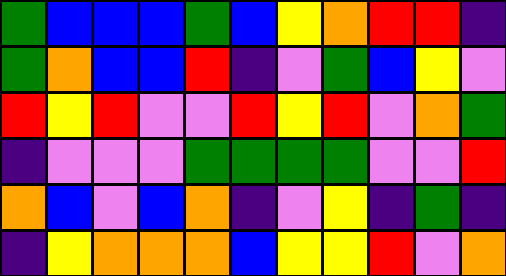[["green", "blue", "blue", "blue", "green", "blue", "yellow", "orange", "red", "red", "indigo"], ["green", "orange", "blue", "blue", "red", "indigo", "violet", "green", "blue", "yellow", "violet"], ["red", "yellow", "red", "violet", "violet", "red", "yellow", "red", "violet", "orange", "green"], ["indigo", "violet", "violet", "violet", "green", "green", "green", "green", "violet", "violet", "red"], ["orange", "blue", "violet", "blue", "orange", "indigo", "violet", "yellow", "indigo", "green", "indigo"], ["indigo", "yellow", "orange", "orange", "orange", "blue", "yellow", "yellow", "red", "violet", "orange"]]